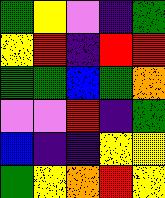[["green", "yellow", "violet", "indigo", "green"], ["yellow", "red", "indigo", "red", "red"], ["green", "green", "blue", "green", "orange"], ["violet", "violet", "red", "indigo", "green"], ["blue", "indigo", "indigo", "yellow", "yellow"], ["green", "yellow", "orange", "red", "yellow"]]